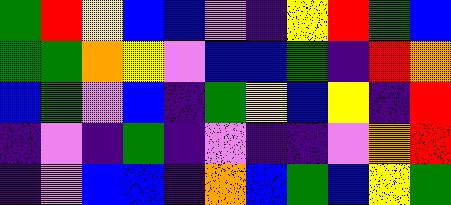[["green", "red", "yellow", "blue", "blue", "violet", "indigo", "yellow", "red", "green", "blue"], ["green", "green", "orange", "yellow", "violet", "blue", "blue", "green", "indigo", "red", "orange"], ["blue", "green", "violet", "blue", "indigo", "green", "yellow", "blue", "yellow", "indigo", "red"], ["indigo", "violet", "indigo", "green", "indigo", "violet", "indigo", "indigo", "violet", "orange", "red"], ["indigo", "violet", "blue", "blue", "indigo", "orange", "blue", "green", "blue", "yellow", "green"]]